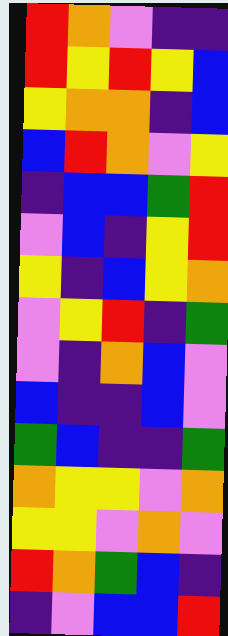[["red", "orange", "violet", "indigo", "indigo"], ["red", "yellow", "red", "yellow", "blue"], ["yellow", "orange", "orange", "indigo", "blue"], ["blue", "red", "orange", "violet", "yellow"], ["indigo", "blue", "blue", "green", "red"], ["violet", "blue", "indigo", "yellow", "red"], ["yellow", "indigo", "blue", "yellow", "orange"], ["violet", "yellow", "red", "indigo", "green"], ["violet", "indigo", "orange", "blue", "violet"], ["blue", "indigo", "indigo", "blue", "violet"], ["green", "blue", "indigo", "indigo", "green"], ["orange", "yellow", "yellow", "violet", "orange"], ["yellow", "yellow", "violet", "orange", "violet"], ["red", "orange", "green", "blue", "indigo"], ["indigo", "violet", "blue", "blue", "red"]]